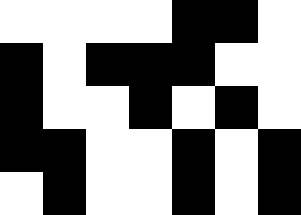[["white", "white", "white", "white", "black", "black", "white"], ["black", "white", "black", "black", "black", "white", "white"], ["black", "white", "white", "black", "white", "black", "white"], ["black", "black", "white", "white", "black", "white", "black"], ["white", "black", "white", "white", "black", "white", "black"]]